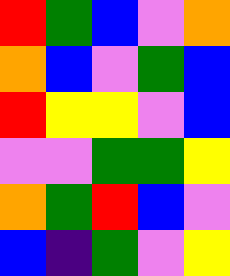[["red", "green", "blue", "violet", "orange"], ["orange", "blue", "violet", "green", "blue"], ["red", "yellow", "yellow", "violet", "blue"], ["violet", "violet", "green", "green", "yellow"], ["orange", "green", "red", "blue", "violet"], ["blue", "indigo", "green", "violet", "yellow"]]